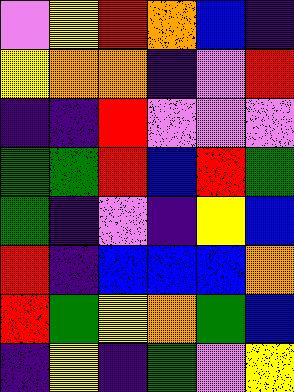[["violet", "yellow", "red", "orange", "blue", "indigo"], ["yellow", "orange", "orange", "indigo", "violet", "red"], ["indigo", "indigo", "red", "violet", "violet", "violet"], ["green", "green", "red", "blue", "red", "green"], ["green", "indigo", "violet", "indigo", "yellow", "blue"], ["red", "indigo", "blue", "blue", "blue", "orange"], ["red", "green", "yellow", "orange", "green", "blue"], ["indigo", "yellow", "indigo", "green", "violet", "yellow"]]